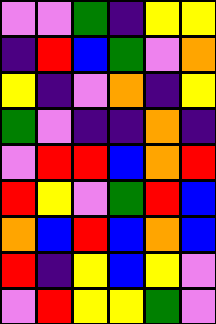[["violet", "violet", "green", "indigo", "yellow", "yellow"], ["indigo", "red", "blue", "green", "violet", "orange"], ["yellow", "indigo", "violet", "orange", "indigo", "yellow"], ["green", "violet", "indigo", "indigo", "orange", "indigo"], ["violet", "red", "red", "blue", "orange", "red"], ["red", "yellow", "violet", "green", "red", "blue"], ["orange", "blue", "red", "blue", "orange", "blue"], ["red", "indigo", "yellow", "blue", "yellow", "violet"], ["violet", "red", "yellow", "yellow", "green", "violet"]]